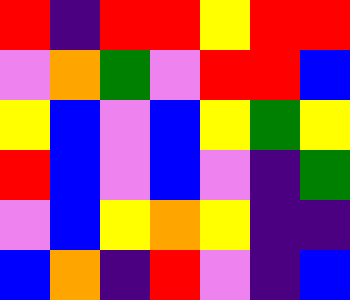[["red", "indigo", "red", "red", "yellow", "red", "red"], ["violet", "orange", "green", "violet", "red", "red", "blue"], ["yellow", "blue", "violet", "blue", "yellow", "green", "yellow"], ["red", "blue", "violet", "blue", "violet", "indigo", "green"], ["violet", "blue", "yellow", "orange", "yellow", "indigo", "indigo"], ["blue", "orange", "indigo", "red", "violet", "indigo", "blue"]]